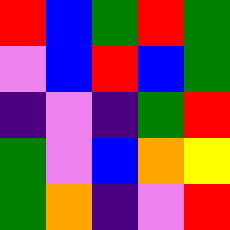[["red", "blue", "green", "red", "green"], ["violet", "blue", "red", "blue", "green"], ["indigo", "violet", "indigo", "green", "red"], ["green", "violet", "blue", "orange", "yellow"], ["green", "orange", "indigo", "violet", "red"]]